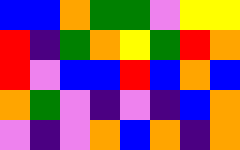[["blue", "blue", "orange", "green", "green", "violet", "yellow", "yellow"], ["red", "indigo", "green", "orange", "yellow", "green", "red", "orange"], ["red", "violet", "blue", "blue", "red", "blue", "orange", "blue"], ["orange", "green", "violet", "indigo", "violet", "indigo", "blue", "orange"], ["violet", "indigo", "violet", "orange", "blue", "orange", "indigo", "orange"]]